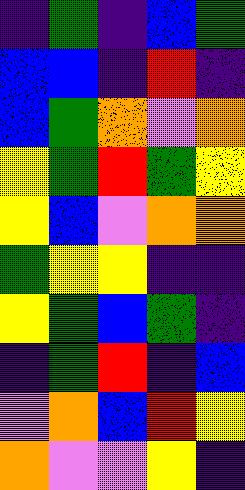[["indigo", "green", "indigo", "blue", "green"], ["blue", "blue", "indigo", "red", "indigo"], ["blue", "green", "orange", "violet", "orange"], ["yellow", "green", "red", "green", "yellow"], ["yellow", "blue", "violet", "orange", "orange"], ["green", "yellow", "yellow", "indigo", "indigo"], ["yellow", "green", "blue", "green", "indigo"], ["indigo", "green", "red", "indigo", "blue"], ["violet", "orange", "blue", "red", "yellow"], ["orange", "violet", "violet", "yellow", "indigo"]]